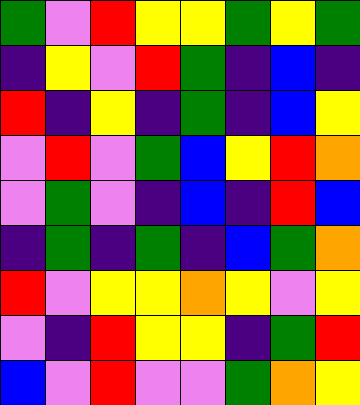[["green", "violet", "red", "yellow", "yellow", "green", "yellow", "green"], ["indigo", "yellow", "violet", "red", "green", "indigo", "blue", "indigo"], ["red", "indigo", "yellow", "indigo", "green", "indigo", "blue", "yellow"], ["violet", "red", "violet", "green", "blue", "yellow", "red", "orange"], ["violet", "green", "violet", "indigo", "blue", "indigo", "red", "blue"], ["indigo", "green", "indigo", "green", "indigo", "blue", "green", "orange"], ["red", "violet", "yellow", "yellow", "orange", "yellow", "violet", "yellow"], ["violet", "indigo", "red", "yellow", "yellow", "indigo", "green", "red"], ["blue", "violet", "red", "violet", "violet", "green", "orange", "yellow"]]